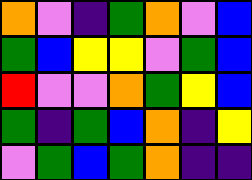[["orange", "violet", "indigo", "green", "orange", "violet", "blue"], ["green", "blue", "yellow", "yellow", "violet", "green", "blue"], ["red", "violet", "violet", "orange", "green", "yellow", "blue"], ["green", "indigo", "green", "blue", "orange", "indigo", "yellow"], ["violet", "green", "blue", "green", "orange", "indigo", "indigo"]]